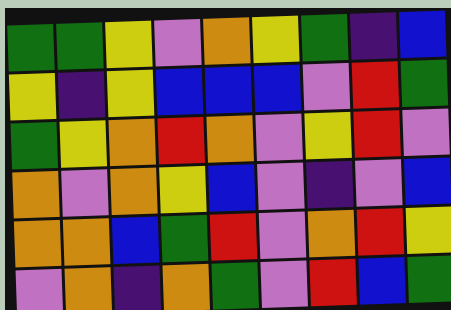[["green", "green", "yellow", "violet", "orange", "yellow", "green", "indigo", "blue"], ["yellow", "indigo", "yellow", "blue", "blue", "blue", "violet", "red", "green"], ["green", "yellow", "orange", "red", "orange", "violet", "yellow", "red", "violet"], ["orange", "violet", "orange", "yellow", "blue", "violet", "indigo", "violet", "blue"], ["orange", "orange", "blue", "green", "red", "violet", "orange", "red", "yellow"], ["violet", "orange", "indigo", "orange", "green", "violet", "red", "blue", "green"]]